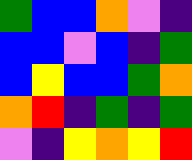[["green", "blue", "blue", "orange", "violet", "indigo"], ["blue", "blue", "violet", "blue", "indigo", "green"], ["blue", "yellow", "blue", "blue", "green", "orange"], ["orange", "red", "indigo", "green", "indigo", "green"], ["violet", "indigo", "yellow", "orange", "yellow", "red"]]